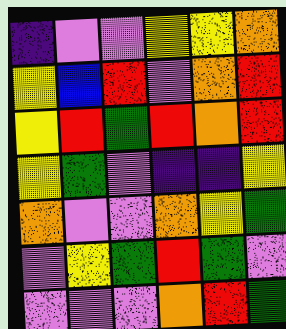[["indigo", "violet", "violet", "yellow", "yellow", "orange"], ["yellow", "blue", "red", "violet", "orange", "red"], ["yellow", "red", "green", "red", "orange", "red"], ["yellow", "green", "violet", "indigo", "indigo", "yellow"], ["orange", "violet", "violet", "orange", "yellow", "green"], ["violet", "yellow", "green", "red", "green", "violet"], ["violet", "violet", "violet", "orange", "red", "green"]]